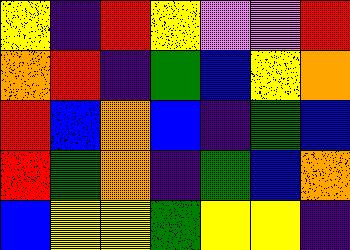[["yellow", "indigo", "red", "yellow", "violet", "violet", "red"], ["orange", "red", "indigo", "green", "blue", "yellow", "orange"], ["red", "blue", "orange", "blue", "indigo", "green", "blue"], ["red", "green", "orange", "indigo", "green", "blue", "orange"], ["blue", "yellow", "yellow", "green", "yellow", "yellow", "indigo"]]